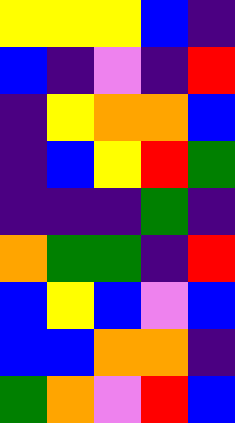[["yellow", "yellow", "yellow", "blue", "indigo"], ["blue", "indigo", "violet", "indigo", "red"], ["indigo", "yellow", "orange", "orange", "blue"], ["indigo", "blue", "yellow", "red", "green"], ["indigo", "indigo", "indigo", "green", "indigo"], ["orange", "green", "green", "indigo", "red"], ["blue", "yellow", "blue", "violet", "blue"], ["blue", "blue", "orange", "orange", "indigo"], ["green", "orange", "violet", "red", "blue"]]